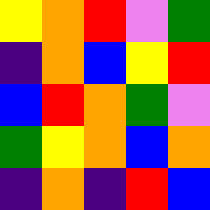[["yellow", "orange", "red", "violet", "green"], ["indigo", "orange", "blue", "yellow", "red"], ["blue", "red", "orange", "green", "violet"], ["green", "yellow", "orange", "blue", "orange"], ["indigo", "orange", "indigo", "red", "blue"]]